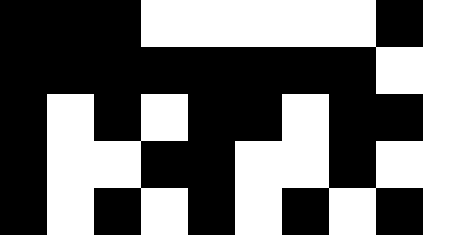[["black", "black", "black", "white", "white", "white", "white", "white", "black", "white"], ["black", "black", "black", "black", "black", "black", "black", "black", "white", "white"], ["black", "white", "black", "white", "black", "black", "white", "black", "black", "white"], ["black", "white", "white", "black", "black", "white", "white", "black", "white", "white"], ["black", "white", "black", "white", "black", "white", "black", "white", "black", "white"]]